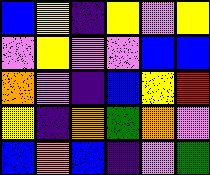[["blue", "yellow", "indigo", "yellow", "violet", "yellow"], ["violet", "yellow", "violet", "violet", "blue", "blue"], ["orange", "violet", "indigo", "blue", "yellow", "red"], ["yellow", "indigo", "orange", "green", "orange", "violet"], ["blue", "orange", "blue", "indigo", "violet", "green"]]